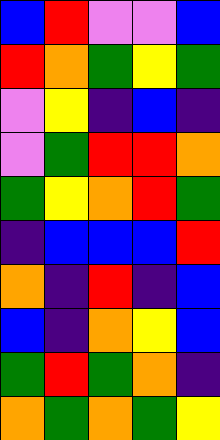[["blue", "red", "violet", "violet", "blue"], ["red", "orange", "green", "yellow", "green"], ["violet", "yellow", "indigo", "blue", "indigo"], ["violet", "green", "red", "red", "orange"], ["green", "yellow", "orange", "red", "green"], ["indigo", "blue", "blue", "blue", "red"], ["orange", "indigo", "red", "indigo", "blue"], ["blue", "indigo", "orange", "yellow", "blue"], ["green", "red", "green", "orange", "indigo"], ["orange", "green", "orange", "green", "yellow"]]